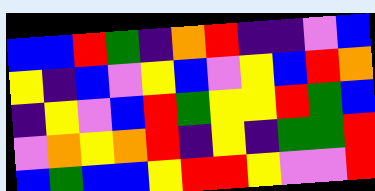[["blue", "blue", "red", "green", "indigo", "orange", "red", "indigo", "indigo", "violet", "blue"], ["yellow", "indigo", "blue", "violet", "yellow", "blue", "violet", "yellow", "blue", "red", "orange"], ["indigo", "yellow", "violet", "blue", "red", "green", "yellow", "yellow", "red", "green", "blue"], ["violet", "orange", "yellow", "orange", "red", "indigo", "yellow", "indigo", "green", "green", "red"], ["blue", "green", "blue", "blue", "yellow", "red", "red", "yellow", "violet", "violet", "red"]]